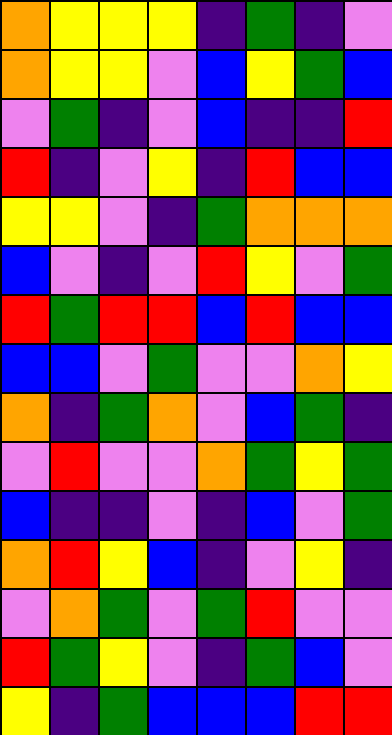[["orange", "yellow", "yellow", "yellow", "indigo", "green", "indigo", "violet"], ["orange", "yellow", "yellow", "violet", "blue", "yellow", "green", "blue"], ["violet", "green", "indigo", "violet", "blue", "indigo", "indigo", "red"], ["red", "indigo", "violet", "yellow", "indigo", "red", "blue", "blue"], ["yellow", "yellow", "violet", "indigo", "green", "orange", "orange", "orange"], ["blue", "violet", "indigo", "violet", "red", "yellow", "violet", "green"], ["red", "green", "red", "red", "blue", "red", "blue", "blue"], ["blue", "blue", "violet", "green", "violet", "violet", "orange", "yellow"], ["orange", "indigo", "green", "orange", "violet", "blue", "green", "indigo"], ["violet", "red", "violet", "violet", "orange", "green", "yellow", "green"], ["blue", "indigo", "indigo", "violet", "indigo", "blue", "violet", "green"], ["orange", "red", "yellow", "blue", "indigo", "violet", "yellow", "indigo"], ["violet", "orange", "green", "violet", "green", "red", "violet", "violet"], ["red", "green", "yellow", "violet", "indigo", "green", "blue", "violet"], ["yellow", "indigo", "green", "blue", "blue", "blue", "red", "red"]]